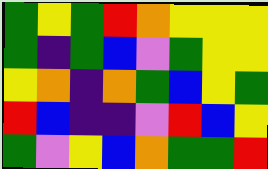[["green", "yellow", "green", "red", "orange", "yellow", "yellow", "yellow"], ["green", "indigo", "green", "blue", "violet", "green", "yellow", "yellow"], ["yellow", "orange", "indigo", "orange", "green", "blue", "yellow", "green"], ["red", "blue", "indigo", "indigo", "violet", "red", "blue", "yellow"], ["green", "violet", "yellow", "blue", "orange", "green", "green", "red"]]